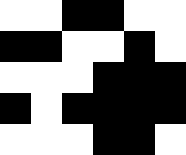[["white", "white", "black", "black", "white", "white"], ["black", "black", "white", "white", "black", "white"], ["white", "white", "white", "black", "black", "black"], ["black", "white", "black", "black", "black", "black"], ["white", "white", "white", "black", "black", "white"]]